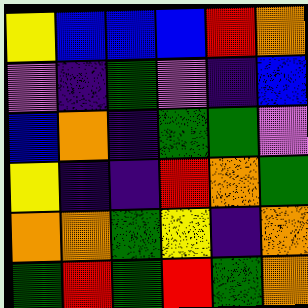[["yellow", "blue", "blue", "blue", "red", "orange"], ["violet", "indigo", "green", "violet", "indigo", "blue"], ["blue", "orange", "indigo", "green", "green", "violet"], ["yellow", "indigo", "indigo", "red", "orange", "green"], ["orange", "orange", "green", "yellow", "indigo", "orange"], ["green", "red", "green", "red", "green", "orange"]]